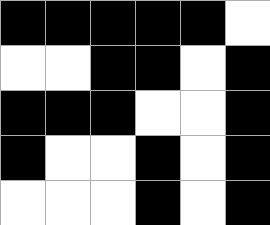[["black", "black", "black", "black", "black", "white"], ["white", "white", "black", "black", "white", "black"], ["black", "black", "black", "white", "white", "black"], ["black", "white", "white", "black", "white", "black"], ["white", "white", "white", "black", "white", "black"]]